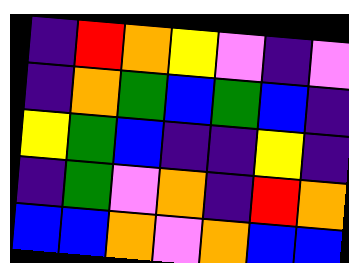[["indigo", "red", "orange", "yellow", "violet", "indigo", "violet"], ["indigo", "orange", "green", "blue", "green", "blue", "indigo"], ["yellow", "green", "blue", "indigo", "indigo", "yellow", "indigo"], ["indigo", "green", "violet", "orange", "indigo", "red", "orange"], ["blue", "blue", "orange", "violet", "orange", "blue", "blue"]]